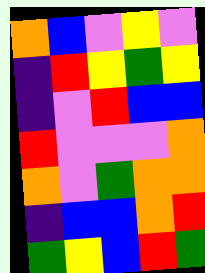[["orange", "blue", "violet", "yellow", "violet"], ["indigo", "red", "yellow", "green", "yellow"], ["indigo", "violet", "red", "blue", "blue"], ["red", "violet", "violet", "violet", "orange"], ["orange", "violet", "green", "orange", "orange"], ["indigo", "blue", "blue", "orange", "red"], ["green", "yellow", "blue", "red", "green"]]